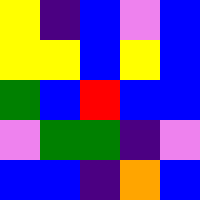[["yellow", "indigo", "blue", "violet", "blue"], ["yellow", "yellow", "blue", "yellow", "blue"], ["green", "blue", "red", "blue", "blue"], ["violet", "green", "green", "indigo", "violet"], ["blue", "blue", "indigo", "orange", "blue"]]